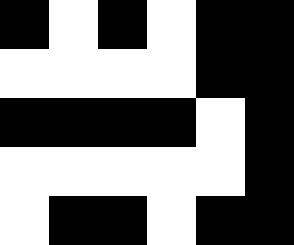[["black", "white", "black", "white", "black", "black"], ["white", "white", "white", "white", "black", "black"], ["black", "black", "black", "black", "white", "black"], ["white", "white", "white", "white", "white", "black"], ["white", "black", "black", "white", "black", "black"]]